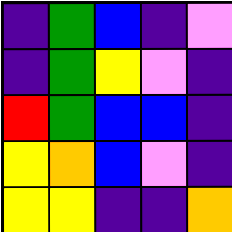[["indigo", "green", "blue", "indigo", "violet"], ["indigo", "green", "yellow", "violet", "indigo"], ["red", "green", "blue", "blue", "indigo"], ["yellow", "orange", "blue", "violet", "indigo"], ["yellow", "yellow", "indigo", "indigo", "orange"]]